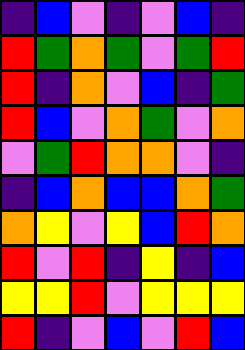[["indigo", "blue", "violet", "indigo", "violet", "blue", "indigo"], ["red", "green", "orange", "green", "violet", "green", "red"], ["red", "indigo", "orange", "violet", "blue", "indigo", "green"], ["red", "blue", "violet", "orange", "green", "violet", "orange"], ["violet", "green", "red", "orange", "orange", "violet", "indigo"], ["indigo", "blue", "orange", "blue", "blue", "orange", "green"], ["orange", "yellow", "violet", "yellow", "blue", "red", "orange"], ["red", "violet", "red", "indigo", "yellow", "indigo", "blue"], ["yellow", "yellow", "red", "violet", "yellow", "yellow", "yellow"], ["red", "indigo", "violet", "blue", "violet", "red", "blue"]]